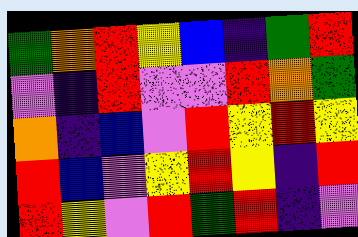[["green", "orange", "red", "yellow", "blue", "indigo", "green", "red"], ["violet", "indigo", "red", "violet", "violet", "red", "orange", "green"], ["orange", "indigo", "blue", "violet", "red", "yellow", "red", "yellow"], ["red", "blue", "violet", "yellow", "red", "yellow", "indigo", "red"], ["red", "yellow", "violet", "red", "green", "red", "indigo", "violet"]]